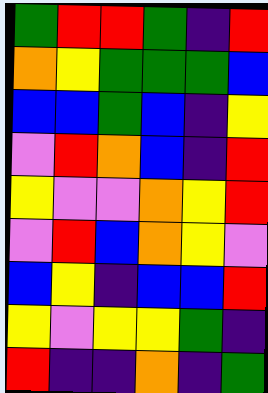[["green", "red", "red", "green", "indigo", "red"], ["orange", "yellow", "green", "green", "green", "blue"], ["blue", "blue", "green", "blue", "indigo", "yellow"], ["violet", "red", "orange", "blue", "indigo", "red"], ["yellow", "violet", "violet", "orange", "yellow", "red"], ["violet", "red", "blue", "orange", "yellow", "violet"], ["blue", "yellow", "indigo", "blue", "blue", "red"], ["yellow", "violet", "yellow", "yellow", "green", "indigo"], ["red", "indigo", "indigo", "orange", "indigo", "green"]]